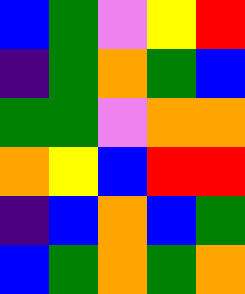[["blue", "green", "violet", "yellow", "red"], ["indigo", "green", "orange", "green", "blue"], ["green", "green", "violet", "orange", "orange"], ["orange", "yellow", "blue", "red", "red"], ["indigo", "blue", "orange", "blue", "green"], ["blue", "green", "orange", "green", "orange"]]